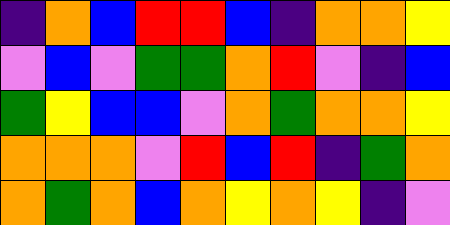[["indigo", "orange", "blue", "red", "red", "blue", "indigo", "orange", "orange", "yellow"], ["violet", "blue", "violet", "green", "green", "orange", "red", "violet", "indigo", "blue"], ["green", "yellow", "blue", "blue", "violet", "orange", "green", "orange", "orange", "yellow"], ["orange", "orange", "orange", "violet", "red", "blue", "red", "indigo", "green", "orange"], ["orange", "green", "orange", "blue", "orange", "yellow", "orange", "yellow", "indigo", "violet"]]